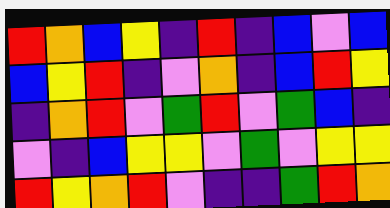[["red", "orange", "blue", "yellow", "indigo", "red", "indigo", "blue", "violet", "blue"], ["blue", "yellow", "red", "indigo", "violet", "orange", "indigo", "blue", "red", "yellow"], ["indigo", "orange", "red", "violet", "green", "red", "violet", "green", "blue", "indigo"], ["violet", "indigo", "blue", "yellow", "yellow", "violet", "green", "violet", "yellow", "yellow"], ["red", "yellow", "orange", "red", "violet", "indigo", "indigo", "green", "red", "orange"]]